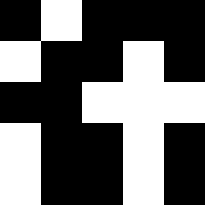[["black", "white", "black", "black", "black"], ["white", "black", "black", "white", "black"], ["black", "black", "white", "white", "white"], ["white", "black", "black", "white", "black"], ["white", "black", "black", "white", "black"]]